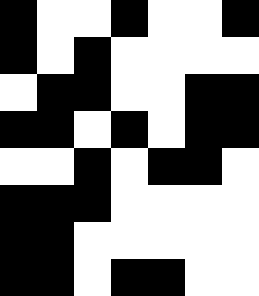[["black", "white", "white", "black", "white", "white", "black"], ["black", "white", "black", "white", "white", "white", "white"], ["white", "black", "black", "white", "white", "black", "black"], ["black", "black", "white", "black", "white", "black", "black"], ["white", "white", "black", "white", "black", "black", "white"], ["black", "black", "black", "white", "white", "white", "white"], ["black", "black", "white", "white", "white", "white", "white"], ["black", "black", "white", "black", "black", "white", "white"]]